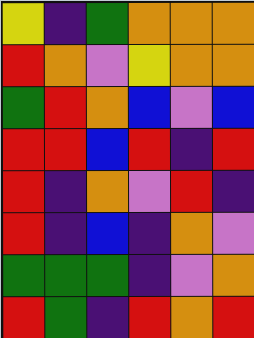[["yellow", "indigo", "green", "orange", "orange", "orange"], ["red", "orange", "violet", "yellow", "orange", "orange"], ["green", "red", "orange", "blue", "violet", "blue"], ["red", "red", "blue", "red", "indigo", "red"], ["red", "indigo", "orange", "violet", "red", "indigo"], ["red", "indigo", "blue", "indigo", "orange", "violet"], ["green", "green", "green", "indigo", "violet", "orange"], ["red", "green", "indigo", "red", "orange", "red"]]